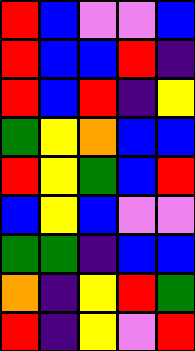[["red", "blue", "violet", "violet", "blue"], ["red", "blue", "blue", "red", "indigo"], ["red", "blue", "red", "indigo", "yellow"], ["green", "yellow", "orange", "blue", "blue"], ["red", "yellow", "green", "blue", "red"], ["blue", "yellow", "blue", "violet", "violet"], ["green", "green", "indigo", "blue", "blue"], ["orange", "indigo", "yellow", "red", "green"], ["red", "indigo", "yellow", "violet", "red"]]